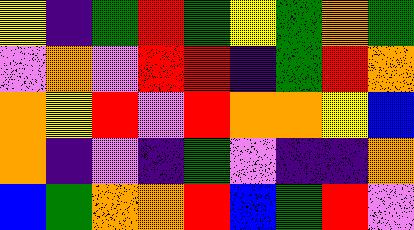[["yellow", "indigo", "green", "red", "green", "yellow", "green", "orange", "green"], ["violet", "orange", "violet", "red", "red", "indigo", "green", "red", "orange"], ["orange", "yellow", "red", "violet", "red", "orange", "orange", "yellow", "blue"], ["orange", "indigo", "violet", "indigo", "green", "violet", "indigo", "indigo", "orange"], ["blue", "green", "orange", "orange", "red", "blue", "green", "red", "violet"]]